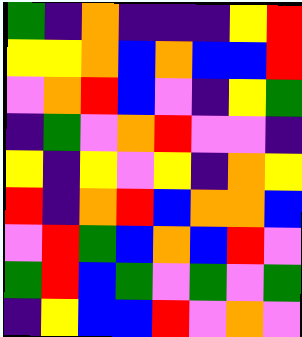[["green", "indigo", "orange", "indigo", "indigo", "indigo", "yellow", "red"], ["yellow", "yellow", "orange", "blue", "orange", "blue", "blue", "red"], ["violet", "orange", "red", "blue", "violet", "indigo", "yellow", "green"], ["indigo", "green", "violet", "orange", "red", "violet", "violet", "indigo"], ["yellow", "indigo", "yellow", "violet", "yellow", "indigo", "orange", "yellow"], ["red", "indigo", "orange", "red", "blue", "orange", "orange", "blue"], ["violet", "red", "green", "blue", "orange", "blue", "red", "violet"], ["green", "red", "blue", "green", "violet", "green", "violet", "green"], ["indigo", "yellow", "blue", "blue", "red", "violet", "orange", "violet"]]